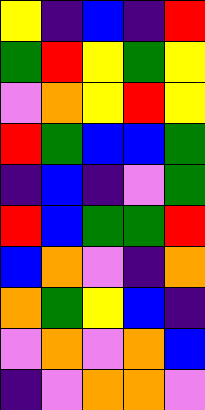[["yellow", "indigo", "blue", "indigo", "red"], ["green", "red", "yellow", "green", "yellow"], ["violet", "orange", "yellow", "red", "yellow"], ["red", "green", "blue", "blue", "green"], ["indigo", "blue", "indigo", "violet", "green"], ["red", "blue", "green", "green", "red"], ["blue", "orange", "violet", "indigo", "orange"], ["orange", "green", "yellow", "blue", "indigo"], ["violet", "orange", "violet", "orange", "blue"], ["indigo", "violet", "orange", "orange", "violet"]]